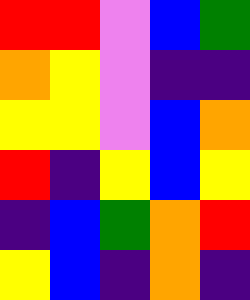[["red", "red", "violet", "blue", "green"], ["orange", "yellow", "violet", "indigo", "indigo"], ["yellow", "yellow", "violet", "blue", "orange"], ["red", "indigo", "yellow", "blue", "yellow"], ["indigo", "blue", "green", "orange", "red"], ["yellow", "blue", "indigo", "orange", "indigo"]]